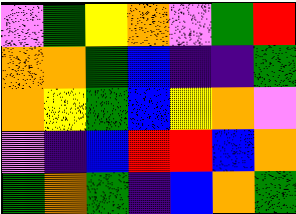[["violet", "green", "yellow", "orange", "violet", "green", "red"], ["orange", "orange", "green", "blue", "indigo", "indigo", "green"], ["orange", "yellow", "green", "blue", "yellow", "orange", "violet"], ["violet", "indigo", "blue", "red", "red", "blue", "orange"], ["green", "orange", "green", "indigo", "blue", "orange", "green"]]